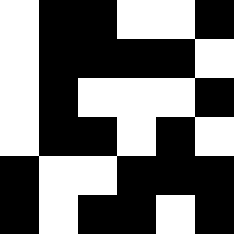[["white", "black", "black", "white", "white", "black"], ["white", "black", "black", "black", "black", "white"], ["white", "black", "white", "white", "white", "black"], ["white", "black", "black", "white", "black", "white"], ["black", "white", "white", "black", "black", "black"], ["black", "white", "black", "black", "white", "black"]]